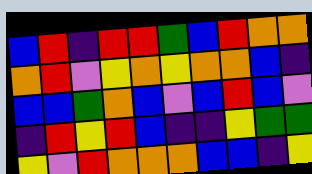[["blue", "red", "indigo", "red", "red", "green", "blue", "red", "orange", "orange"], ["orange", "red", "violet", "yellow", "orange", "yellow", "orange", "orange", "blue", "indigo"], ["blue", "blue", "green", "orange", "blue", "violet", "blue", "red", "blue", "violet"], ["indigo", "red", "yellow", "red", "blue", "indigo", "indigo", "yellow", "green", "green"], ["yellow", "violet", "red", "orange", "orange", "orange", "blue", "blue", "indigo", "yellow"]]